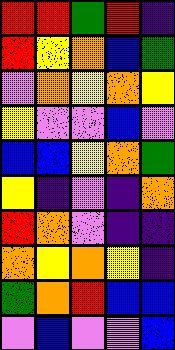[["red", "red", "green", "red", "indigo"], ["red", "yellow", "orange", "blue", "green"], ["violet", "orange", "yellow", "orange", "yellow"], ["yellow", "violet", "violet", "blue", "violet"], ["blue", "blue", "yellow", "orange", "green"], ["yellow", "indigo", "violet", "indigo", "orange"], ["red", "orange", "violet", "indigo", "indigo"], ["orange", "yellow", "orange", "yellow", "indigo"], ["green", "orange", "red", "blue", "blue"], ["violet", "blue", "violet", "violet", "blue"]]